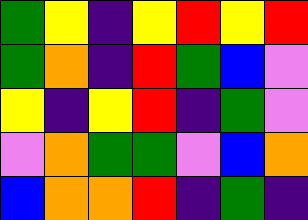[["green", "yellow", "indigo", "yellow", "red", "yellow", "red"], ["green", "orange", "indigo", "red", "green", "blue", "violet"], ["yellow", "indigo", "yellow", "red", "indigo", "green", "violet"], ["violet", "orange", "green", "green", "violet", "blue", "orange"], ["blue", "orange", "orange", "red", "indigo", "green", "indigo"]]